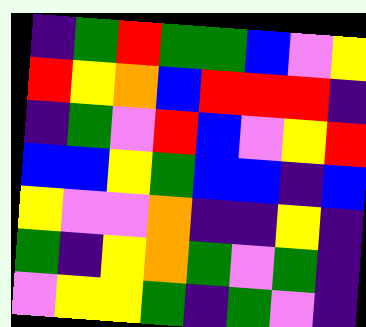[["indigo", "green", "red", "green", "green", "blue", "violet", "yellow"], ["red", "yellow", "orange", "blue", "red", "red", "red", "indigo"], ["indigo", "green", "violet", "red", "blue", "violet", "yellow", "red"], ["blue", "blue", "yellow", "green", "blue", "blue", "indigo", "blue"], ["yellow", "violet", "violet", "orange", "indigo", "indigo", "yellow", "indigo"], ["green", "indigo", "yellow", "orange", "green", "violet", "green", "indigo"], ["violet", "yellow", "yellow", "green", "indigo", "green", "violet", "indigo"]]